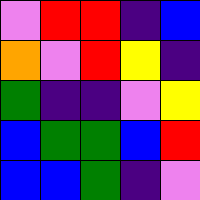[["violet", "red", "red", "indigo", "blue"], ["orange", "violet", "red", "yellow", "indigo"], ["green", "indigo", "indigo", "violet", "yellow"], ["blue", "green", "green", "blue", "red"], ["blue", "blue", "green", "indigo", "violet"]]